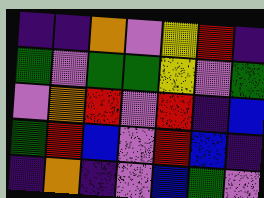[["indigo", "indigo", "orange", "violet", "yellow", "red", "indigo"], ["green", "violet", "green", "green", "yellow", "violet", "green"], ["violet", "orange", "red", "violet", "red", "indigo", "blue"], ["green", "red", "blue", "violet", "red", "blue", "indigo"], ["indigo", "orange", "indigo", "violet", "blue", "green", "violet"]]